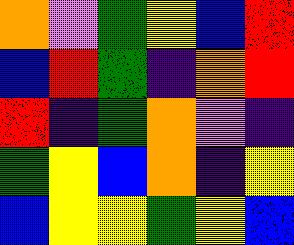[["orange", "violet", "green", "yellow", "blue", "red"], ["blue", "red", "green", "indigo", "orange", "red"], ["red", "indigo", "green", "orange", "violet", "indigo"], ["green", "yellow", "blue", "orange", "indigo", "yellow"], ["blue", "yellow", "yellow", "green", "yellow", "blue"]]